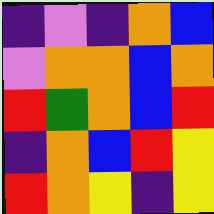[["indigo", "violet", "indigo", "orange", "blue"], ["violet", "orange", "orange", "blue", "orange"], ["red", "green", "orange", "blue", "red"], ["indigo", "orange", "blue", "red", "yellow"], ["red", "orange", "yellow", "indigo", "yellow"]]